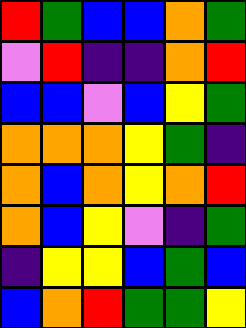[["red", "green", "blue", "blue", "orange", "green"], ["violet", "red", "indigo", "indigo", "orange", "red"], ["blue", "blue", "violet", "blue", "yellow", "green"], ["orange", "orange", "orange", "yellow", "green", "indigo"], ["orange", "blue", "orange", "yellow", "orange", "red"], ["orange", "blue", "yellow", "violet", "indigo", "green"], ["indigo", "yellow", "yellow", "blue", "green", "blue"], ["blue", "orange", "red", "green", "green", "yellow"]]